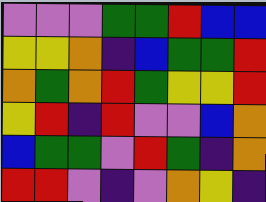[["violet", "violet", "violet", "green", "green", "red", "blue", "blue"], ["yellow", "yellow", "orange", "indigo", "blue", "green", "green", "red"], ["orange", "green", "orange", "red", "green", "yellow", "yellow", "red"], ["yellow", "red", "indigo", "red", "violet", "violet", "blue", "orange"], ["blue", "green", "green", "violet", "red", "green", "indigo", "orange"], ["red", "red", "violet", "indigo", "violet", "orange", "yellow", "indigo"]]